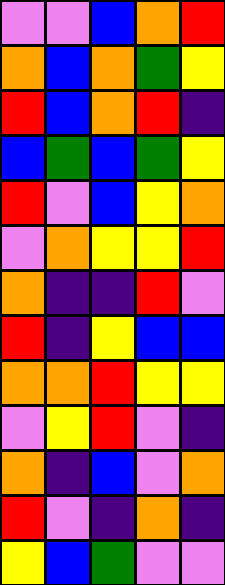[["violet", "violet", "blue", "orange", "red"], ["orange", "blue", "orange", "green", "yellow"], ["red", "blue", "orange", "red", "indigo"], ["blue", "green", "blue", "green", "yellow"], ["red", "violet", "blue", "yellow", "orange"], ["violet", "orange", "yellow", "yellow", "red"], ["orange", "indigo", "indigo", "red", "violet"], ["red", "indigo", "yellow", "blue", "blue"], ["orange", "orange", "red", "yellow", "yellow"], ["violet", "yellow", "red", "violet", "indigo"], ["orange", "indigo", "blue", "violet", "orange"], ["red", "violet", "indigo", "orange", "indigo"], ["yellow", "blue", "green", "violet", "violet"]]